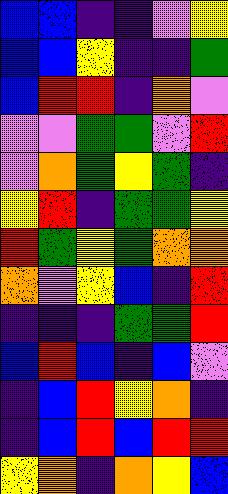[["blue", "blue", "indigo", "indigo", "violet", "yellow"], ["blue", "blue", "yellow", "indigo", "indigo", "green"], ["blue", "red", "red", "indigo", "orange", "violet"], ["violet", "violet", "green", "green", "violet", "red"], ["violet", "orange", "green", "yellow", "green", "indigo"], ["yellow", "red", "indigo", "green", "green", "yellow"], ["red", "green", "yellow", "green", "orange", "orange"], ["orange", "violet", "yellow", "blue", "indigo", "red"], ["indigo", "indigo", "indigo", "green", "green", "red"], ["blue", "red", "blue", "indigo", "blue", "violet"], ["indigo", "blue", "red", "yellow", "orange", "indigo"], ["indigo", "blue", "red", "blue", "red", "red"], ["yellow", "orange", "indigo", "orange", "yellow", "blue"]]